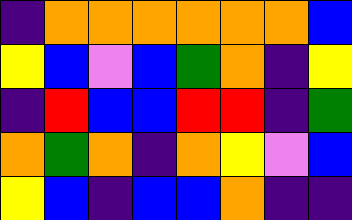[["indigo", "orange", "orange", "orange", "orange", "orange", "orange", "blue"], ["yellow", "blue", "violet", "blue", "green", "orange", "indigo", "yellow"], ["indigo", "red", "blue", "blue", "red", "red", "indigo", "green"], ["orange", "green", "orange", "indigo", "orange", "yellow", "violet", "blue"], ["yellow", "blue", "indigo", "blue", "blue", "orange", "indigo", "indigo"]]